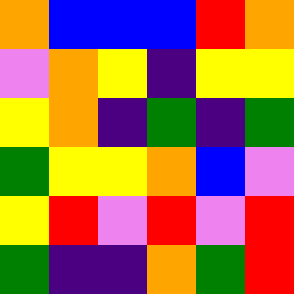[["orange", "blue", "blue", "blue", "red", "orange"], ["violet", "orange", "yellow", "indigo", "yellow", "yellow"], ["yellow", "orange", "indigo", "green", "indigo", "green"], ["green", "yellow", "yellow", "orange", "blue", "violet"], ["yellow", "red", "violet", "red", "violet", "red"], ["green", "indigo", "indigo", "orange", "green", "red"]]